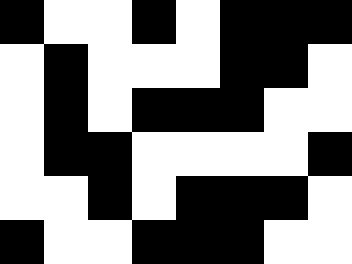[["black", "white", "white", "black", "white", "black", "black", "black"], ["white", "black", "white", "white", "white", "black", "black", "white"], ["white", "black", "white", "black", "black", "black", "white", "white"], ["white", "black", "black", "white", "white", "white", "white", "black"], ["white", "white", "black", "white", "black", "black", "black", "white"], ["black", "white", "white", "black", "black", "black", "white", "white"]]